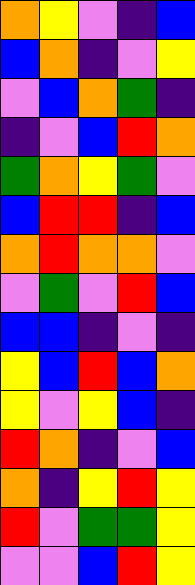[["orange", "yellow", "violet", "indigo", "blue"], ["blue", "orange", "indigo", "violet", "yellow"], ["violet", "blue", "orange", "green", "indigo"], ["indigo", "violet", "blue", "red", "orange"], ["green", "orange", "yellow", "green", "violet"], ["blue", "red", "red", "indigo", "blue"], ["orange", "red", "orange", "orange", "violet"], ["violet", "green", "violet", "red", "blue"], ["blue", "blue", "indigo", "violet", "indigo"], ["yellow", "blue", "red", "blue", "orange"], ["yellow", "violet", "yellow", "blue", "indigo"], ["red", "orange", "indigo", "violet", "blue"], ["orange", "indigo", "yellow", "red", "yellow"], ["red", "violet", "green", "green", "yellow"], ["violet", "violet", "blue", "red", "yellow"]]